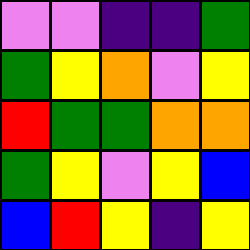[["violet", "violet", "indigo", "indigo", "green"], ["green", "yellow", "orange", "violet", "yellow"], ["red", "green", "green", "orange", "orange"], ["green", "yellow", "violet", "yellow", "blue"], ["blue", "red", "yellow", "indigo", "yellow"]]